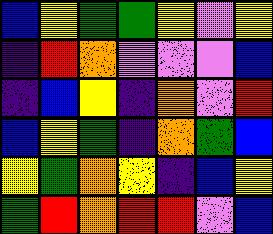[["blue", "yellow", "green", "green", "yellow", "violet", "yellow"], ["indigo", "red", "orange", "violet", "violet", "violet", "blue"], ["indigo", "blue", "yellow", "indigo", "orange", "violet", "red"], ["blue", "yellow", "green", "indigo", "orange", "green", "blue"], ["yellow", "green", "orange", "yellow", "indigo", "blue", "yellow"], ["green", "red", "orange", "red", "red", "violet", "blue"]]